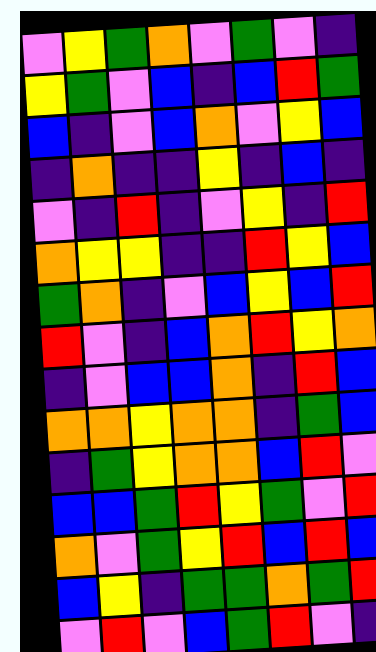[["violet", "yellow", "green", "orange", "violet", "green", "violet", "indigo"], ["yellow", "green", "violet", "blue", "indigo", "blue", "red", "green"], ["blue", "indigo", "violet", "blue", "orange", "violet", "yellow", "blue"], ["indigo", "orange", "indigo", "indigo", "yellow", "indigo", "blue", "indigo"], ["violet", "indigo", "red", "indigo", "violet", "yellow", "indigo", "red"], ["orange", "yellow", "yellow", "indigo", "indigo", "red", "yellow", "blue"], ["green", "orange", "indigo", "violet", "blue", "yellow", "blue", "red"], ["red", "violet", "indigo", "blue", "orange", "red", "yellow", "orange"], ["indigo", "violet", "blue", "blue", "orange", "indigo", "red", "blue"], ["orange", "orange", "yellow", "orange", "orange", "indigo", "green", "blue"], ["indigo", "green", "yellow", "orange", "orange", "blue", "red", "violet"], ["blue", "blue", "green", "red", "yellow", "green", "violet", "red"], ["orange", "violet", "green", "yellow", "red", "blue", "red", "blue"], ["blue", "yellow", "indigo", "green", "green", "orange", "green", "red"], ["violet", "red", "violet", "blue", "green", "red", "violet", "indigo"]]